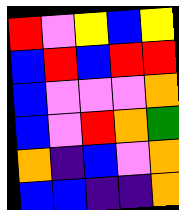[["red", "violet", "yellow", "blue", "yellow"], ["blue", "red", "blue", "red", "red"], ["blue", "violet", "violet", "violet", "orange"], ["blue", "violet", "red", "orange", "green"], ["orange", "indigo", "blue", "violet", "orange"], ["blue", "blue", "indigo", "indigo", "orange"]]